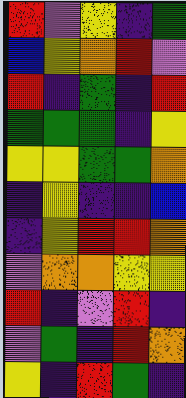[["red", "violet", "yellow", "indigo", "green"], ["blue", "yellow", "orange", "red", "violet"], ["red", "indigo", "green", "indigo", "red"], ["green", "green", "green", "indigo", "yellow"], ["yellow", "yellow", "green", "green", "orange"], ["indigo", "yellow", "indigo", "indigo", "blue"], ["indigo", "yellow", "red", "red", "orange"], ["violet", "orange", "orange", "yellow", "yellow"], ["red", "indigo", "violet", "red", "indigo"], ["violet", "green", "indigo", "red", "orange"], ["yellow", "indigo", "red", "green", "indigo"]]